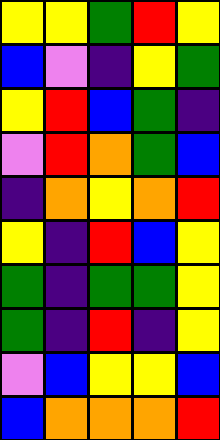[["yellow", "yellow", "green", "red", "yellow"], ["blue", "violet", "indigo", "yellow", "green"], ["yellow", "red", "blue", "green", "indigo"], ["violet", "red", "orange", "green", "blue"], ["indigo", "orange", "yellow", "orange", "red"], ["yellow", "indigo", "red", "blue", "yellow"], ["green", "indigo", "green", "green", "yellow"], ["green", "indigo", "red", "indigo", "yellow"], ["violet", "blue", "yellow", "yellow", "blue"], ["blue", "orange", "orange", "orange", "red"]]